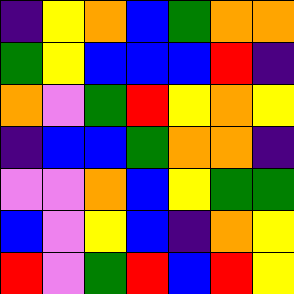[["indigo", "yellow", "orange", "blue", "green", "orange", "orange"], ["green", "yellow", "blue", "blue", "blue", "red", "indigo"], ["orange", "violet", "green", "red", "yellow", "orange", "yellow"], ["indigo", "blue", "blue", "green", "orange", "orange", "indigo"], ["violet", "violet", "orange", "blue", "yellow", "green", "green"], ["blue", "violet", "yellow", "blue", "indigo", "orange", "yellow"], ["red", "violet", "green", "red", "blue", "red", "yellow"]]